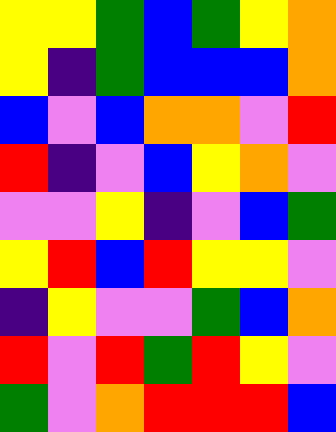[["yellow", "yellow", "green", "blue", "green", "yellow", "orange"], ["yellow", "indigo", "green", "blue", "blue", "blue", "orange"], ["blue", "violet", "blue", "orange", "orange", "violet", "red"], ["red", "indigo", "violet", "blue", "yellow", "orange", "violet"], ["violet", "violet", "yellow", "indigo", "violet", "blue", "green"], ["yellow", "red", "blue", "red", "yellow", "yellow", "violet"], ["indigo", "yellow", "violet", "violet", "green", "blue", "orange"], ["red", "violet", "red", "green", "red", "yellow", "violet"], ["green", "violet", "orange", "red", "red", "red", "blue"]]